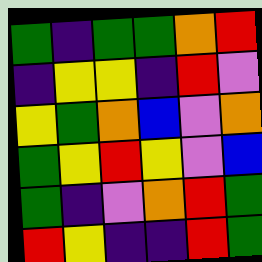[["green", "indigo", "green", "green", "orange", "red"], ["indigo", "yellow", "yellow", "indigo", "red", "violet"], ["yellow", "green", "orange", "blue", "violet", "orange"], ["green", "yellow", "red", "yellow", "violet", "blue"], ["green", "indigo", "violet", "orange", "red", "green"], ["red", "yellow", "indigo", "indigo", "red", "green"]]